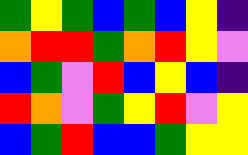[["green", "yellow", "green", "blue", "green", "blue", "yellow", "indigo"], ["orange", "red", "red", "green", "orange", "red", "yellow", "violet"], ["blue", "green", "violet", "red", "blue", "yellow", "blue", "indigo"], ["red", "orange", "violet", "green", "yellow", "red", "violet", "yellow"], ["blue", "green", "red", "blue", "blue", "green", "yellow", "yellow"]]